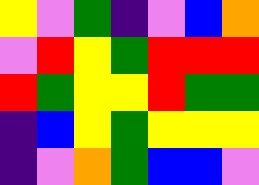[["yellow", "violet", "green", "indigo", "violet", "blue", "orange"], ["violet", "red", "yellow", "green", "red", "red", "red"], ["red", "green", "yellow", "yellow", "red", "green", "green"], ["indigo", "blue", "yellow", "green", "yellow", "yellow", "yellow"], ["indigo", "violet", "orange", "green", "blue", "blue", "violet"]]